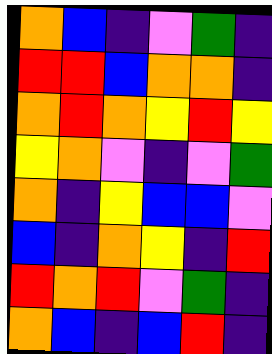[["orange", "blue", "indigo", "violet", "green", "indigo"], ["red", "red", "blue", "orange", "orange", "indigo"], ["orange", "red", "orange", "yellow", "red", "yellow"], ["yellow", "orange", "violet", "indigo", "violet", "green"], ["orange", "indigo", "yellow", "blue", "blue", "violet"], ["blue", "indigo", "orange", "yellow", "indigo", "red"], ["red", "orange", "red", "violet", "green", "indigo"], ["orange", "blue", "indigo", "blue", "red", "indigo"]]